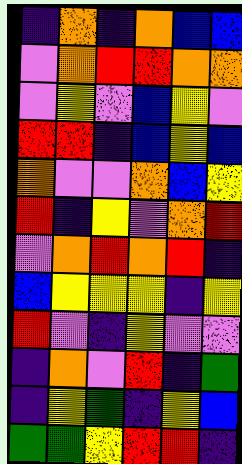[["indigo", "orange", "indigo", "orange", "blue", "blue"], ["violet", "orange", "red", "red", "orange", "orange"], ["violet", "yellow", "violet", "blue", "yellow", "violet"], ["red", "red", "indigo", "blue", "yellow", "blue"], ["orange", "violet", "violet", "orange", "blue", "yellow"], ["red", "indigo", "yellow", "violet", "orange", "red"], ["violet", "orange", "red", "orange", "red", "indigo"], ["blue", "yellow", "yellow", "yellow", "indigo", "yellow"], ["red", "violet", "indigo", "yellow", "violet", "violet"], ["indigo", "orange", "violet", "red", "indigo", "green"], ["indigo", "yellow", "green", "indigo", "yellow", "blue"], ["green", "green", "yellow", "red", "red", "indigo"]]